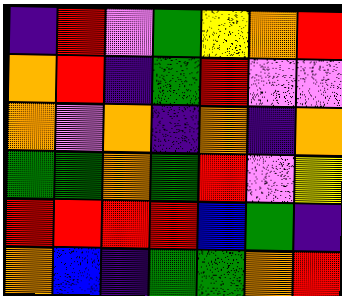[["indigo", "red", "violet", "green", "yellow", "orange", "red"], ["orange", "red", "indigo", "green", "red", "violet", "violet"], ["orange", "violet", "orange", "indigo", "orange", "indigo", "orange"], ["green", "green", "orange", "green", "red", "violet", "yellow"], ["red", "red", "red", "red", "blue", "green", "indigo"], ["orange", "blue", "indigo", "green", "green", "orange", "red"]]